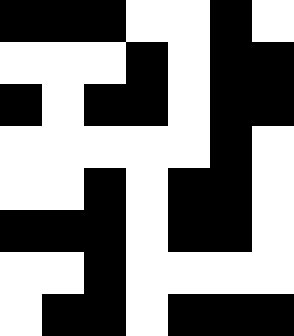[["black", "black", "black", "white", "white", "black", "white"], ["white", "white", "white", "black", "white", "black", "black"], ["black", "white", "black", "black", "white", "black", "black"], ["white", "white", "white", "white", "white", "black", "white"], ["white", "white", "black", "white", "black", "black", "white"], ["black", "black", "black", "white", "black", "black", "white"], ["white", "white", "black", "white", "white", "white", "white"], ["white", "black", "black", "white", "black", "black", "black"]]